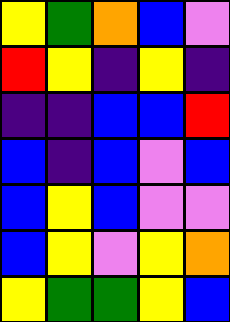[["yellow", "green", "orange", "blue", "violet"], ["red", "yellow", "indigo", "yellow", "indigo"], ["indigo", "indigo", "blue", "blue", "red"], ["blue", "indigo", "blue", "violet", "blue"], ["blue", "yellow", "blue", "violet", "violet"], ["blue", "yellow", "violet", "yellow", "orange"], ["yellow", "green", "green", "yellow", "blue"]]